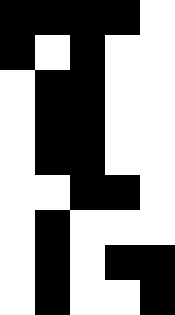[["black", "black", "black", "black", "white"], ["black", "white", "black", "white", "white"], ["white", "black", "black", "white", "white"], ["white", "black", "black", "white", "white"], ["white", "black", "black", "white", "white"], ["white", "white", "black", "black", "white"], ["white", "black", "white", "white", "white"], ["white", "black", "white", "black", "black"], ["white", "black", "white", "white", "black"]]